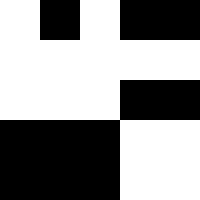[["white", "black", "white", "black", "black"], ["white", "white", "white", "white", "white"], ["white", "white", "white", "black", "black"], ["black", "black", "black", "white", "white"], ["black", "black", "black", "white", "white"]]